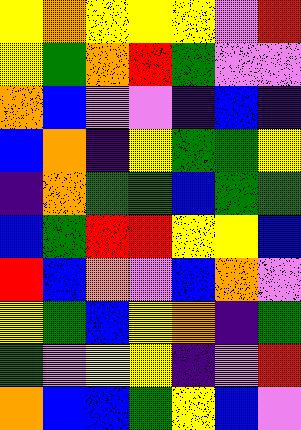[["yellow", "orange", "yellow", "yellow", "yellow", "violet", "red"], ["yellow", "green", "orange", "red", "green", "violet", "violet"], ["orange", "blue", "violet", "violet", "indigo", "blue", "indigo"], ["blue", "orange", "indigo", "yellow", "green", "green", "yellow"], ["indigo", "orange", "green", "green", "blue", "green", "green"], ["blue", "green", "red", "red", "yellow", "yellow", "blue"], ["red", "blue", "orange", "violet", "blue", "orange", "violet"], ["yellow", "green", "blue", "yellow", "orange", "indigo", "green"], ["green", "violet", "yellow", "yellow", "indigo", "violet", "red"], ["orange", "blue", "blue", "green", "yellow", "blue", "violet"]]